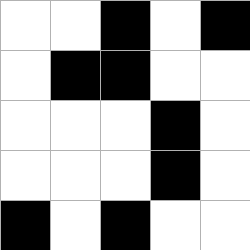[["white", "white", "black", "white", "black"], ["white", "black", "black", "white", "white"], ["white", "white", "white", "black", "white"], ["white", "white", "white", "black", "white"], ["black", "white", "black", "white", "white"]]